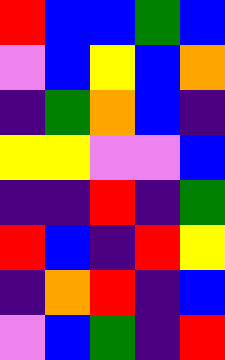[["red", "blue", "blue", "green", "blue"], ["violet", "blue", "yellow", "blue", "orange"], ["indigo", "green", "orange", "blue", "indigo"], ["yellow", "yellow", "violet", "violet", "blue"], ["indigo", "indigo", "red", "indigo", "green"], ["red", "blue", "indigo", "red", "yellow"], ["indigo", "orange", "red", "indigo", "blue"], ["violet", "blue", "green", "indigo", "red"]]